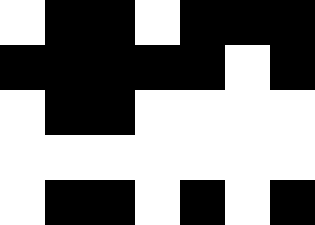[["white", "black", "black", "white", "black", "black", "black"], ["black", "black", "black", "black", "black", "white", "black"], ["white", "black", "black", "white", "white", "white", "white"], ["white", "white", "white", "white", "white", "white", "white"], ["white", "black", "black", "white", "black", "white", "black"]]